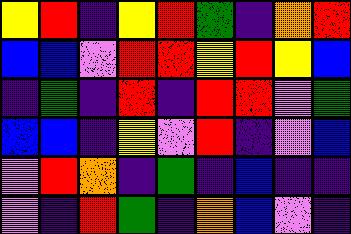[["yellow", "red", "indigo", "yellow", "red", "green", "indigo", "orange", "red"], ["blue", "blue", "violet", "red", "red", "yellow", "red", "yellow", "blue"], ["indigo", "green", "indigo", "red", "indigo", "red", "red", "violet", "green"], ["blue", "blue", "indigo", "yellow", "violet", "red", "indigo", "violet", "blue"], ["violet", "red", "orange", "indigo", "green", "indigo", "blue", "indigo", "indigo"], ["violet", "indigo", "red", "green", "indigo", "orange", "blue", "violet", "indigo"]]